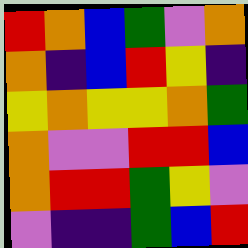[["red", "orange", "blue", "green", "violet", "orange"], ["orange", "indigo", "blue", "red", "yellow", "indigo"], ["yellow", "orange", "yellow", "yellow", "orange", "green"], ["orange", "violet", "violet", "red", "red", "blue"], ["orange", "red", "red", "green", "yellow", "violet"], ["violet", "indigo", "indigo", "green", "blue", "red"]]